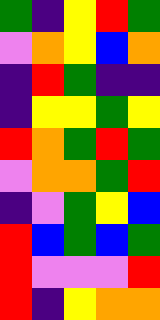[["green", "indigo", "yellow", "red", "green"], ["violet", "orange", "yellow", "blue", "orange"], ["indigo", "red", "green", "indigo", "indigo"], ["indigo", "yellow", "yellow", "green", "yellow"], ["red", "orange", "green", "red", "green"], ["violet", "orange", "orange", "green", "red"], ["indigo", "violet", "green", "yellow", "blue"], ["red", "blue", "green", "blue", "green"], ["red", "violet", "violet", "violet", "red"], ["red", "indigo", "yellow", "orange", "orange"]]